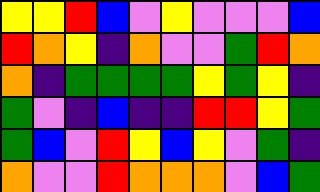[["yellow", "yellow", "red", "blue", "violet", "yellow", "violet", "violet", "violet", "blue"], ["red", "orange", "yellow", "indigo", "orange", "violet", "violet", "green", "red", "orange"], ["orange", "indigo", "green", "green", "green", "green", "yellow", "green", "yellow", "indigo"], ["green", "violet", "indigo", "blue", "indigo", "indigo", "red", "red", "yellow", "green"], ["green", "blue", "violet", "red", "yellow", "blue", "yellow", "violet", "green", "indigo"], ["orange", "violet", "violet", "red", "orange", "orange", "orange", "violet", "blue", "green"]]